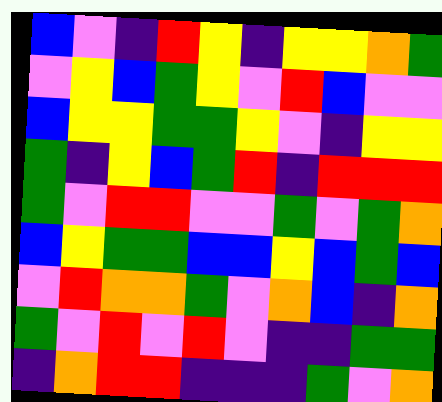[["blue", "violet", "indigo", "red", "yellow", "indigo", "yellow", "yellow", "orange", "green"], ["violet", "yellow", "blue", "green", "yellow", "violet", "red", "blue", "violet", "violet"], ["blue", "yellow", "yellow", "green", "green", "yellow", "violet", "indigo", "yellow", "yellow"], ["green", "indigo", "yellow", "blue", "green", "red", "indigo", "red", "red", "red"], ["green", "violet", "red", "red", "violet", "violet", "green", "violet", "green", "orange"], ["blue", "yellow", "green", "green", "blue", "blue", "yellow", "blue", "green", "blue"], ["violet", "red", "orange", "orange", "green", "violet", "orange", "blue", "indigo", "orange"], ["green", "violet", "red", "violet", "red", "violet", "indigo", "indigo", "green", "green"], ["indigo", "orange", "red", "red", "indigo", "indigo", "indigo", "green", "violet", "orange"]]